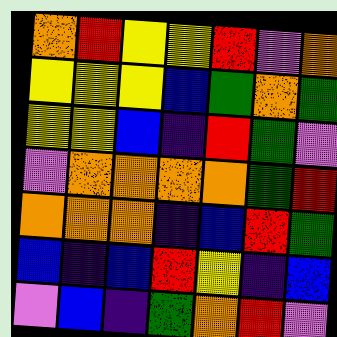[["orange", "red", "yellow", "yellow", "red", "violet", "orange"], ["yellow", "yellow", "yellow", "blue", "green", "orange", "green"], ["yellow", "yellow", "blue", "indigo", "red", "green", "violet"], ["violet", "orange", "orange", "orange", "orange", "green", "red"], ["orange", "orange", "orange", "indigo", "blue", "red", "green"], ["blue", "indigo", "blue", "red", "yellow", "indigo", "blue"], ["violet", "blue", "indigo", "green", "orange", "red", "violet"]]